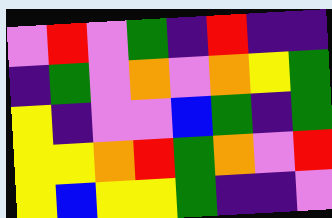[["violet", "red", "violet", "green", "indigo", "red", "indigo", "indigo"], ["indigo", "green", "violet", "orange", "violet", "orange", "yellow", "green"], ["yellow", "indigo", "violet", "violet", "blue", "green", "indigo", "green"], ["yellow", "yellow", "orange", "red", "green", "orange", "violet", "red"], ["yellow", "blue", "yellow", "yellow", "green", "indigo", "indigo", "violet"]]